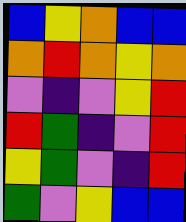[["blue", "yellow", "orange", "blue", "blue"], ["orange", "red", "orange", "yellow", "orange"], ["violet", "indigo", "violet", "yellow", "red"], ["red", "green", "indigo", "violet", "red"], ["yellow", "green", "violet", "indigo", "red"], ["green", "violet", "yellow", "blue", "blue"]]